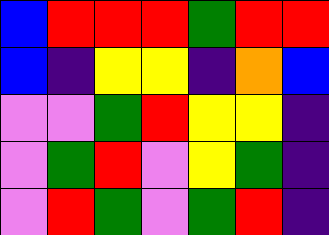[["blue", "red", "red", "red", "green", "red", "red"], ["blue", "indigo", "yellow", "yellow", "indigo", "orange", "blue"], ["violet", "violet", "green", "red", "yellow", "yellow", "indigo"], ["violet", "green", "red", "violet", "yellow", "green", "indigo"], ["violet", "red", "green", "violet", "green", "red", "indigo"]]